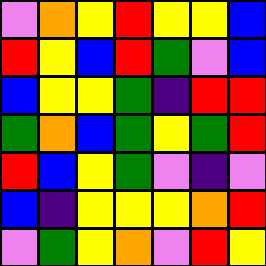[["violet", "orange", "yellow", "red", "yellow", "yellow", "blue"], ["red", "yellow", "blue", "red", "green", "violet", "blue"], ["blue", "yellow", "yellow", "green", "indigo", "red", "red"], ["green", "orange", "blue", "green", "yellow", "green", "red"], ["red", "blue", "yellow", "green", "violet", "indigo", "violet"], ["blue", "indigo", "yellow", "yellow", "yellow", "orange", "red"], ["violet", "green", "yellow", "orange", "violet", "red", "yellow"]]